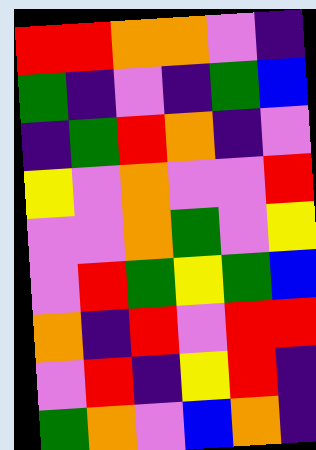[["red", "red", "orange", "orange", "violet", "indigo"], ["green", "indigo", "violet", "indigo", "green", "blue"], ["indigo", "green", "red", "orange", "indigo", "violet"], ["yellow", "violet", "orange", "violet", "violet", "red"], ["violet", "violet", "orange", "green", "violet", "yellow"], ["violet", "red", "green", "yellow", "green", "blue"], ["orange", "indigo", "red", "violet", "red", "red"], ["violet", "red", "indigo", "yellow", "red", "indigo"], ["green", "orange", "violet", "blue", "orange", "indigo"]]